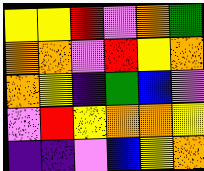[["yellow", "yellow", "red", "violet", "orange", "green"], ["orange", "orange", "violet", "red", "yellow", "orange"], ["orange", "yellow", "indigo", "green", "blue", "violet"], ["violet", "red", "yellow", "orange", "orange", "yellow"], ["indigo", "indigo", "violet", "blue", "yellow", "orange"]]